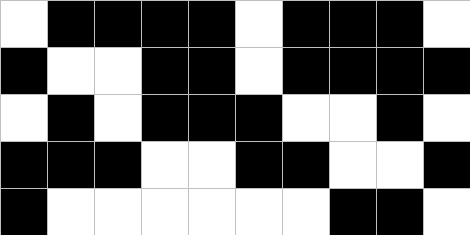[["white", "black", "black", "black", "black", "white", "black", "black", "black", "white"], ["black", "white", "white", "black", "black", "white", "black", "black", "black", "black"], ["white", "black", "white", "black", "black", "black", "white", "white", "black", "white"], ["black", "black", "black", "white", "white", "black", "black", "white", "white", "black"], ["black", "white", "white", "white", "white", "white", "white", "black", "black", "white"]]